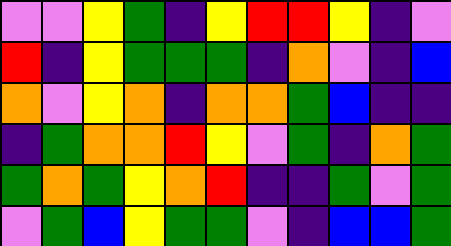[["violet", "violet", "yellow", "green", "indigo", "yellow", "red", "red", "yellow", "indigo", "violet"], ["red", "indigo", "yellow", "green", "green", "green", "indigo", "orange", "violet", "indigo", "blue"], ["orange", "violet", "yellow", "orange", "indigo", "orange", "orange", "green", "blue", "indigo", "indigo"], ["indigo", "green", "orange", "orange", "red", "yellow", "violet", "green", "indigo", "orange", "green"], ["green", "orange", "green", "yellow", "orange", "red", "indigo", "indigo", "green", "violet", "green"], ["violet", "green", "blue", "yellow", "green", "green", "violet", "indigo", "blue", "blue", "green"]]